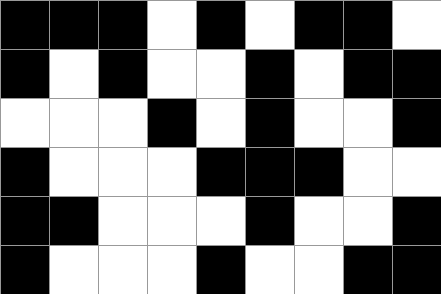[["black", "black", "black", "white", "black", "white", "black", "black", "white"], ["black", "white", "black", "white", "white", "black", "white", "black", "black"], ["white", "white", "white", "black", "white", "black", "white", "white", "black"], ["black", "white", "white", "white", "black", "black", "black", "white", "white"], ["black", "black", "white", "white", "white", "black", "white", "white", "black"], ["black", "white", "white", "white", "black", "white", "white", "black", "black"]]